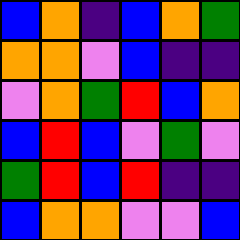[["blue", "orange", "indigo", "blue", "orange", "green"], ["orange", "orange", "violet", "blue", "indigo", "indigo"], ["violet", "orange", "green", "red", "blue", "orange"], ["blue", "red", "blue", "violet", "green", "violet"], ["green", "red", "blue", "red", "indigo", "indigo"], ["blue", "orange", "orange", "violet", "violet", "blue"]]